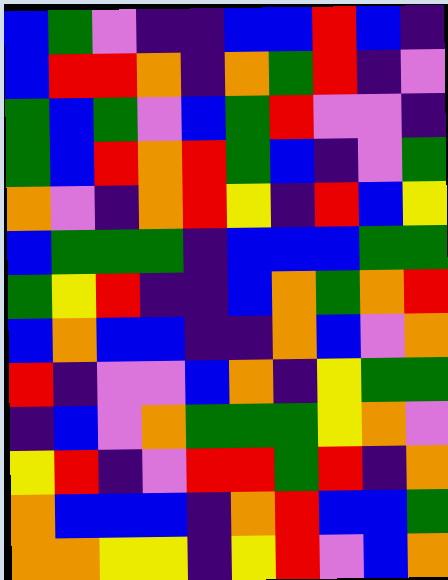[["blue", "green", "violet", "indigo", "indigo", "blue", "blue", "red", "blue", "indigo"], ["blue", "red", "red", "orange", "indigo", "orange", "green", "red", "indigo", "violet"], ["green", "blue", "green", "violet", "blue", "green", "red", "violet", "violet", "indigo"], ["green", "blue", "red", "orange", "red", "green", "blue", "indigo", "violet", "green"], ["orange", "violet", "indigo", "orange", "red", "yellow", "indigo", "red", "blue", "yellow"], ["blue", "green", "green", "green", "indigo", "blue", "blue", "blue", "green", "green"], ["green", "yellow", "red", "indigo", "indigo", "blue", "orange", "green", "orange", "red"], ["blue", "orange", "blue", "blue", "indigo", "indigo", "orange", "blue", "violet", "orange"], ["red", "indigo", "violet", "violet", "blue", "orange", "indigo", "yellow", "green", "green"], ["indigo", "blue", "violet", "orange", "green", "green", "green", "yellow", "orange", "violet"], ["yellow", "red", "indigo", "violet", "red", "red", "green", "red", "indigo", "orange"], ["orange", "blue", "blue", "blue", "indigo", "orange", "red", "blue", "blue", "green"], ["orange", "orange", "yellow", "yellow", "indigo", "yellow", "red", "violet", "blue", "orange"]]